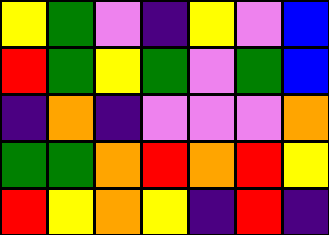[["yellow", "green", "violet", "indigo", "yellow", "violet", "blue"], ["red", "green", "yellow", "green", "violet", "green", "blue"], ["indigo", "orange", "indigo", "violet", "violet", "violet", "orange"], ["green", "green", "orange", "red", "orange", "red", "yellow"], ["red", "yellow", "orange", "yellow", "indigo", "red", "indigo"]]